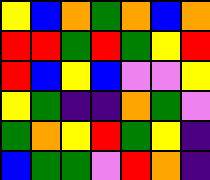[["yellow", "blue", "orange", "green", "orange", "blue", "orange"], ["red", "red", "green", "red", "green", "yellow", "red"], ["red", "blue", "yellow", "blue", "violet", "violet", "yellow"], ["yellow", "green", "indigo", "indigo", "orange", "green", "violet"], ["green", "orange", "yellow", "red", "green", "yellow", "indigo"], ["blue", "green", "green", "violet", "red", "orange", "indigo"]]